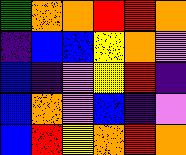[["green", "orange", "orange", "red", "red", "orange"], ["indigo", "blue", "blue", "yellow", "orange", "violet"], ["blue", "indigo", "violet", "yellow", "red", "indigo"], ["blue", "orange", "violet", "blue", "indigo", "violet"], ["blue", "red", "yellow", "orange", "red", "orange"]]